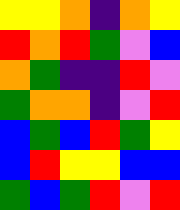[["yellow", "yellow", "orange", "indigo", "orange", "yellow"], ["red", "orange", "red", "green", "violet", "blue"], ["orange", "green", "indigo", "indigo", "red", "violet"], ["green", "orange", "orange", "indigo", "violet", "red"], ["blue", "green", "blue", "red", "green", "yellow"], ["blue", "red", "yellow", "yellow", "blue", "blue"], ["green", "blue", "green", "red", "violet", "red"]]